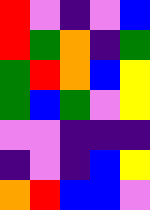[["red", "violet", "indigo", "violet", "blue"], ["red", "green", "orange", "indigo", "green"], ["green", "red", "orange", "blue", "yellow"], ["green", "blue", "green", "violet", "yellow"], ["violet", "violet", "indigo", "indigo", "indigo"], ["indigo", "violet", "indigo", "blue", "yellow"], ["orange", "red", "blue", "blue", "violet"]]